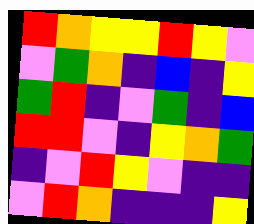[["red", "orange", "yellow", "yellow", "red", "yellow", "violet"], ["violet", "green", "orange", "indigo", "blue", "indigo", "yellow"], ["green", "red", "indigo", "violet", "green", "indigo", "blue"], ["red", "red", "violet", "indigo", "yellow", "orange", "green"], ["indigo", "violet", "red", "yellow", "violet", "indigo", "indigo"], ["violet", "red", "orange", "indigo", "indigo", "indigo", "yellow"]]